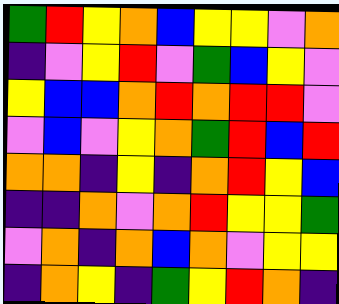[["green", "red", "yellow", "orange", "blue", "yellow", "yellow", "violet", "orange"], ["indigo", "violet", "yellow", "red", "violet", "green", "blue", "yellow", "violet"], ["yellow", "blue", "blue", "orange", "red", "orange", "red", "red", "violet"], ["violet", "blue", "violet", "yellow", "orange", "green", "red", "blue", "red"], ["orange", "orange", "indigo", "yellow", "indigo", "orange", "red", "yellow", "blue"], ["indigo", "indigo", "orange", "violet", "orange", "red", "yellow", "yellow", "green"], ["violet", "orange", "indigo", "orange", "blue", "orange", "violet", "yellow", "yellow"], ["indigo", "orange", "yellow", "indigo", "green", "yellow", "red", "orange", "indigo"]]